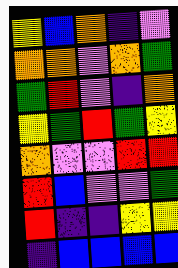[["yellow", "blue", "orange", "indigo", "violet"], ["orange", "orange", "violet", "orange", "green"], ["green", "red", "violet", "indigo", "orange"], ["yellow", "green", "red", "green", "yellow"], ["orange", "violet", "violet", "red", "red"], ["red", "blue", "violet", "violet", "green"], ["red", "indigo", "indigo", "yellow", "yellow"], ["indigo", "blue", "blue", "blue", "blue"]]